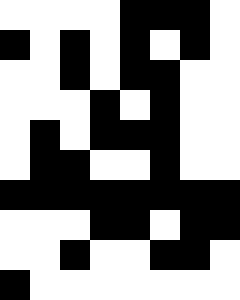[["white", "white", "white", "white", "black", "black", "black", "white"], ["black", "white", "black", "white", "black", "white", "black", "white"], ["white", "white", "black", "white", "black", "black", "white", "white"], ["white", "white", "white", "black", "white", "black", "white", "white"], ["white", "black", "white", "black", "black", "black", "white", "white"], ["white", "black", "black", "white", "white", "black", "white", "white"], ["black", "black", "black", "black", "black", "black", "black", "black"], ["white", "white", "white", "black", "black", "white", "black", "black"], ["white", "white", "black", "white", "white", "black", "black", "white"], ["black", "white", "white", "white", "white", "white", "white", "white"]]